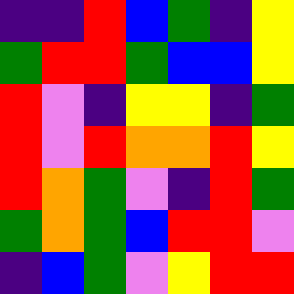[["indigo", "indigo", "red", "blue", "green", "indigo", "yellow"], ["green", "red", "red", "green", "blue", "blue", "yellow"], ["red", "violet", "indigo", "yellow", "yellow", "indigo", "green"], ["red", "violet", "red", "orange", "orange", "red", "yellow"], ["red", "orange", "green", "violet", "indigo", "red", "green"], ["green", "orange", "green", "blue", "red", "red", "violet"], ["indigo", "blue", "green", "violet", "yellow", "red", "red"]]